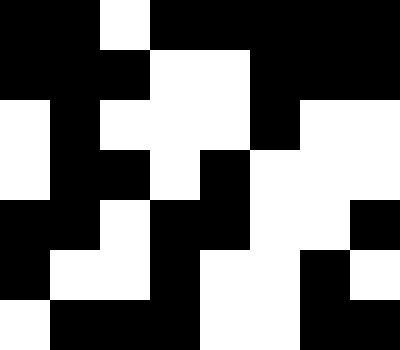[["black", "black", "white", "black", "black", "black", "black", "black"], ["black", "black", "black", "white", "white", "black", "black", "black"], ["white", "black", "white", "white", "white", "black", "white", "white"], ["white", "black", "black", "white", "black", "white", "white", "white"], ["black", "black", "white", "black", "black", "white", "white", "black"], ["black", "white", "white", "black", "white", "white", "black", "white"], ["white", "black", "black", "black", "white", "white", "black", "black"]]